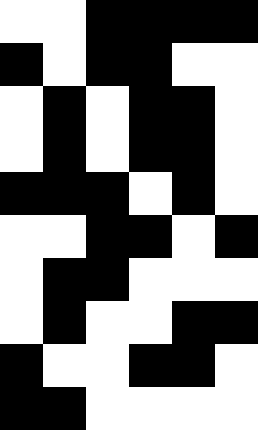[["white", "white", "black", "black", "black", "black"], ["black", "white", "black", "black", "white", "white"], ["white", "black", "white", "black", "black", "white"], ["white", "black", "white", "black", "black", "white"], ["black", "black", "black", "white", "black", "white"], ["white", "white", "black", "black", "white", "black"], ["white", "black", "black", "white", "white", "white"], ["white", "black", "white", "white", "black", "black"], ["black", "white", "white", "black", "black", "white"], ["black", "black", "white", "white", "white", "white"]]